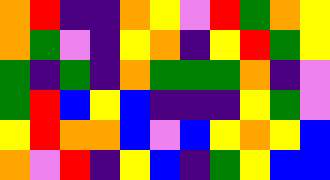[["orange", "red", "indigo", "indigo", "orange", "yellow", "violet", "red", "green", "orange", "yellow"], ["orange", "green", "violet", "indigo", "yellow", "orange", "indigo", "yellow", "red", "green", "yellow"], ["green", "indigo", "green", "indigo", "orange", "green", "green", "green", "orange", "indigo", "violet"], ["green", "red", "blue", "yellow", "blue", "indigo", "indigo", "indigo", "yellow", "green", "violet"], ["yellow", "red", "orange", "orange", "blue", "violet", "blue", "yellow", "orange", "yellow", "blue"], ["orange", "violet", "red", "indigo", "yellow", "blue", "indigo", "green", "yellow", "blue", "blue"]]